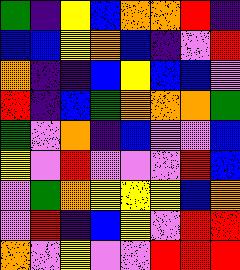[["green", "indigo", "yellow", "blue", "orange", "orange", "red", "indigo"], ["blue", "blue", "yellow", "orange", "blue", "indigo", "violet", "red"], ["orange", "indigo", "indigo", "blue", "yellow", "blue", "blue", "violet"], ["red", "indigo", "blue", "green", "orange", "orange", "orange", "green"], ["green", "violet", "orange", "indigo", "blue", "violet", "violet", "blue"], ["yellow", "violet", "red", "violet", "violet", "violet", "red", "blue"], ["violet", "green", "orange", "yellow", "yellow", "yellow", "blue", "orange"], ["violet", "red", "indigo", "blue", "yellow", "violet", "red", "red"], ["orange", "violet", "yellow", "violet", "violet", "red", "red", "red"]]